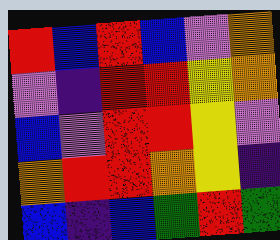[["red", "blue", "red", "blue", "violet", "orange"], ["violet", "indigo", "red", "red", "yellow", "orange"], ["blue", "violet", "red", "red", "yellow", "violet"], ["orange", "red", "red", "orange", "yellow", "indigo"], ["blue", "indigo", "blue", "green", "red", "green"]]